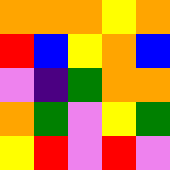[["orange", "orange", "orange", "yellow", "orange"], ["red", "blue", "yellow", "orange", "blue"], ["violet", "indigo", "green", "orange", "orange"], ["orange", "green", "violet", "yellow", "green"], ["yellow", "red", "violet", "red", "violet"]]